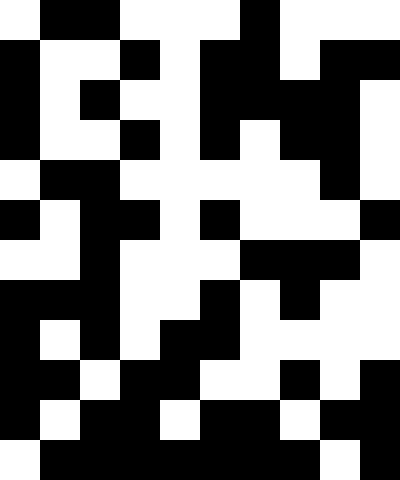[["white", "black", "black", "white", "white", "white", "black", "white", "white", "white"], ["black", "white", "white", "black", "white", "black", "black", "white", "black", "black"], ["black", "white", "black", "white", "white", "black", "black", "black", "black", "white"], ["black", "white", "white", "black", "white", "black", "white", "black", "black", "white"], ["white", "black", "black", "white", "white", "white", "white", "white", "black", "white"], ["black", "white", "black", "black", "white", "black", "white", "white", "white", "black"], ["white", "white", "black", "white", "white", "white", "black", "black", "black", "white"], ["black", "black", "black", "white", "white", "black", "white", "black", "white", "white"], ["black", "white", "black", "white", "black", "black", "white", "white", "white", "white"], ["black", "black", "white", "black", "black", "white", "white", "black", "white", "black"], ["black", "white", "black", "black", "white", "black", "black", "white", "black", "black"], ["white", "black", "black", "black", "black", "black", "black", "black", "white", "black"]]